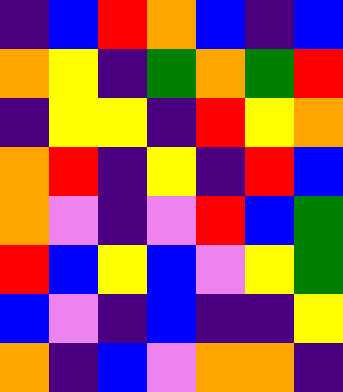[["indigo", "blue", "red", "orange", "blue", "indigo", "blue"], ["orange", "yellow", "indigo", "green", "orange", "green", "red"], ["indigo", "yellow", "yellow", "indigo", "red", "yellow", "orange"], ["orange", "red", "indigo", "yellow", "indigo", "red", "blue"], ["orange", "violet", "indigo", "violet", "red", "blue", "green"], ["red", "blue", "yellow", "blue", "violet", "yellow", "green"], ["blue", "violet", "indigo", "blue", "indigo", "indigo", "yellow"], ["orange", "indigo", "blue", "violet", "orange", "orange", "indigo"]]